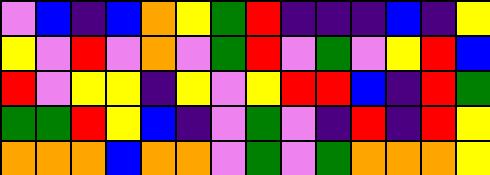[["violet", "blue", "indigo", "blue", "orange", "yellow", "green", "red", "indigo", "indigo", "indigo", "blue", "indigo", "yellow"], ["yellow", "violet", "red", "violet", "orange", "violet", "green", "red", "violet", "green", "violet", "yellow", "red", "blue"], ["red", "violet", "yellow", "yellow", "indigo", "yellow", "violet", "yellow", "red", "red", "blue", "indigo", "red", "green"], ["green", "green", "red", "yellow", "blue", "indigo", "violet", "green", "violet", "indigo", "red", "indigo", "red", "yellow"], ["orange", "orange", "orange", "blue", "orange", "orange", "violet", "green", "violet", "green", "orange", "orange", "orange", "yellow"]]